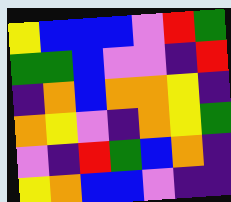[["yellow", "blue", "blue", "blue", "violet", "red", "green"], ["green", "green", "blue", "violet", "violet", "indigo", "red"], ["indigo", "orange", "blue", "orange", "orange", "yellow", "indigo"], ["orange", "yellow", "violet", "indigo", "orange", "yellow", "green"], ["violet", "indigo", "red", "green", "blue", "orange", "indigo"], ["yellow", "orange", "blue", "blue", "violet", "indigo", "indigo"]]